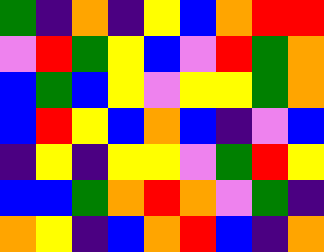[["green", "indigo", "orange", "indigo", "yellow", "blue", "orange", "red", "red"], ["violet", "red", "green", "yellow", "blue", "violet", "red", "green", "orange"], ["blue", "green", "blue", "yellow", "violet", "yellow", "yellow", "green", "orange"], ["blue", "red", "yellow", "blue", "orange", "blue", "indigo", "violet", "blue"], ["indigo", "yellow", "indigo", "yellow", "yellow", "violet", "green", "red", "yellow"], ["blue", "blue", "green", "orange", "red", "orange", "violet", "green", "indigo"], ["orange", "yellow", "indigo", "blue", "orange", "red", "blue", "indigo", "orange"]]